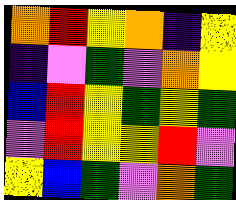[["orange", "red", "yellow", "orange", "indigo", "yellow"], ["indigo", "violet", "green", "violet", "orange", "yellow"], ["blue", "red", "yellow", "green", "yellow", "green"], ["violet", "red", "yellow", "yellow", "red", "violet"], ["yellow", "blue", "green", "violet", "orange", "green"]]